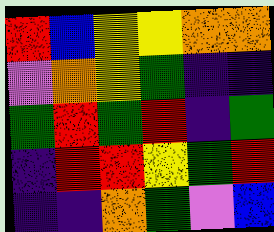[["red", "blue", "yellow", "yellow", "orange", "orange"], ["violet", "orange", "yellow", "green", "indigo", "indigo"], ["green", "red", "green", "red", "indigo", "green"], ["indigo", "red", "red", "yellow", "green", "red"], ["indigo", "indigo", "orange", "green", "violet", "blue"]]